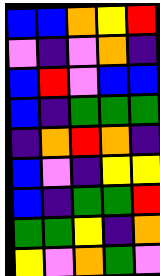[["blue", "blue", "orange", "yellow", "red"], ["violet", "indigo", "violet", "orange", "indigo"], ["blue", "red", "violet", "blue", "blue"], ["blue", "indigo", "green", "green", "green"], ["indigo", "orange", "red", "orange", "indigo"], ["blue", "violet", "indigo", "yellow", "yellow"], ["blue", "indigo", "green", "green", "red"], ["green", "green", "yellow", "indigo", "orange"], ["yellow", "violet", "orange", "green", "violet"]]